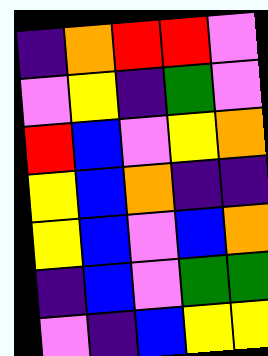[["indigo", "orange", "red", "red", "violet"], ["violet", "yellow", "indigo", "green", "violet"], ["red", "blue", "violet", "yellow", "orange"], ["yellow", "blue", "orange", "indigo", "indigo"], ["yellow", "blue", "violet", "blue", "orange"], ["indigo", "blue", "violet", "green", "green"], ["violet", "indigo", "blue", "yellow", "yellow"]]